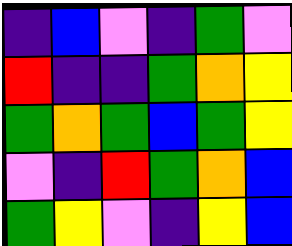[["indigo", "blue", "violet", "indigo", "green", "violet"], ["red", "indigo", "indigo", "green", "orange", "yellow"], ["green", "orange", "green", "blue", "green", "yellow"], ["violet", "indigo", "red", "green", "orange", "blue"], ["green", "yellow", "violet", "indigo", "yellow", "blue"]]